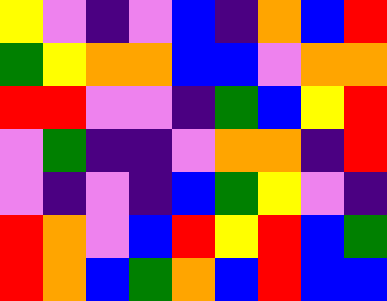[["yellow", "violet", "indigo", "violet", "blue", "indigo", "orange", "blue", "red"], ["green", "yellow", "orange", "orange", "blue", "blue", "violet", "orange", "orange"], ["red", "red", "violet", "violet", "indigo", "green", "blue", "yellow", "red"], ["violet", "green", "indigo", "indigo", "violet", "orange", "orange", "indigo", "red"], ["violet", "indigo", "violet", "indigo", "blue", "green", "yellow", "violet", "indigo"], ["red", "orange", "violet", "blue", "red", "yellow", "red", "blue", "green"], ["red", "orange", "blue", "green", "orange", "blue", "red", "blue", "blue"]]